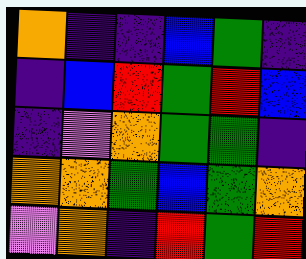[["orange", "indigo", "indigo", "blue", "green", "indigo"], ["indigo", "blue", "red", "green", "red", "blue"], ["indigo", "violet", "orange", "green", "green", "indigo"], ["orange", "orange", "green", "blue", "green", "orange"], ["violet", "orange", "indigo", "red", "green", "red"]]